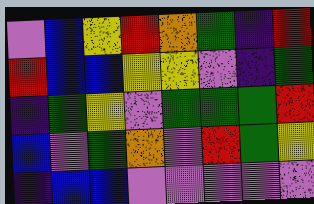[["violet", "blue", "yellow", "red", "orange", "green", "indigo", "red"], ["red", "blue", "blue", "yellow", "yellow", "violet", "indigo", "green"], ["indigo", "green", "yellow", "violet", "green", "green", "green", "red"], ["blue", "violet", "green", "orange", "violet", "red", "green", "yellow"], ["indigo", "blue", "blue", "violet", "violet", "violet", "violet", "violet"]]